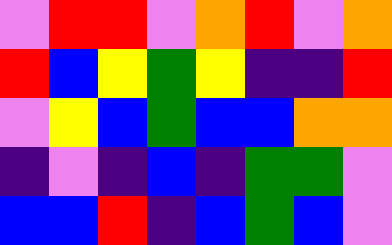[["violet", "red", "red", "violet", "orange", "red", "violet", "orange"], ["red", "blue", "yellow", "green", "yellow", "indigo", "indigo", "red"], ["violet", "yellow", "blue", "green", "blue", "blue", "orange", "orange"], ["indigo", "violet", "indigo", "blue", "indigo", "green", "green", "violet"], ["blue", "blue", "red", "indigo", "blue", "green", "blue", "violet"]]